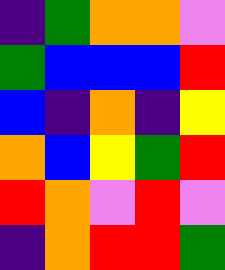[["indigo", "green", "orange", "orange", "violet"], ["green", "blue", "blue", "blue", "red"], ["blue", "indigo", "orange", "indigo", "yellow"], ["orange", "blue", "yellow", "green", "red"], ["red", "orange", "violet", "red", "violet"], ["indigo", "orange", "red", "red", "green"]]